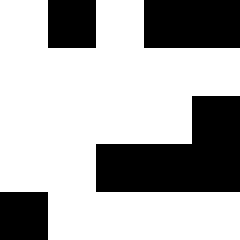[["white", "black", "white", "black", "black"], ["white", "white", "white", "white", "white"], ["white", "white", "white", "white", "black"], ["white", "white", "black", "black", "black"], ["black", "white", "white", "white", "white"]]